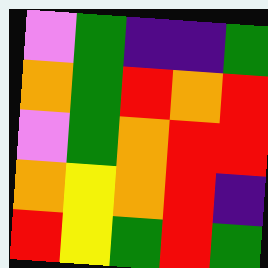[["violet", "green", "indigo", "indigo", "green"], ["orange", "green", "red", "orange", "red"], ["violet", "green", "orange", "red", "red"], ["orange", "yellow", "orange", "red", "indigo"], ["red", "yellow", "green", "red", "green"]]